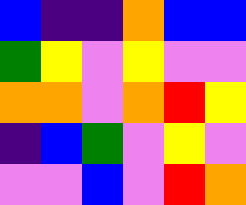[["blue", "indigo", "indigo", "orange", "blue", "blue"], ["green", "yellow", "violet", "yellow", "violet", "violet"], ["orange", "orange", "violet", "orange", "red", "yellow"], ["indigo", "blue", "green", "violet", "yellow", "violet"], ["violet", "violet", "blue", "violet", "red", "orange"]]